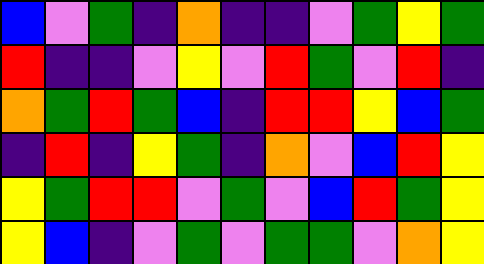[["blue", "violet", "green", "indigo", "orange", "indigo", "indigo", "violet", "green", "yellow", "green"], ["red", "indigo", "indigo", "violet", "yellow", "violet", "red", "green", "violet", "red", "indigo"], ["orange", "green", "red", "green", "blue", "indigo", "red", "red", "yellow", "blue", "green"], ["indigo", "red", "indigo", "yellow", "green", "indigo", "orange", "violet", "blue", "red", "yellow"], ["yellow", "green", "red", "red", "violet", "green", "violet", "blue", "red", "green", "yellow"], ["yellow", "blue", "indigo", "violet", "green", "violet", "green", "green", "violet", "orange", "yellow"]]